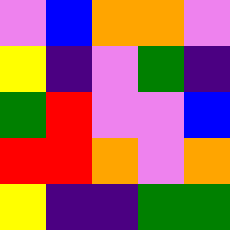[["violet", "blue", "orange", "orange", "violet"], ["yellow", "indigo", "violet", "green", "indigo"], ["green", "red", "violet", "violet", "blue"], ["red", "red", "orange", "violet", "orange"], ["yellow", "indigo", "indigo", "green", "green"]]